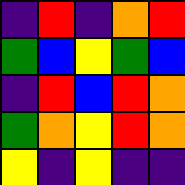[["indigo", "red", "indigo", "orange", "red"], ["green", "blue", "yellow", "green", "blue"], ["indigo", "red", "blue", "red", "orange"], ["green", "orange", "yellow", "red", "orange"], ["yellow", "indigo", "yellow", "indigo", "indigo"]]